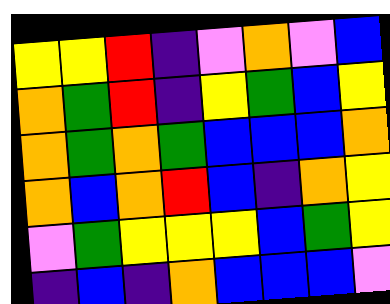[["yellow", "yellow", "red", "indigo", "violet", "orange", "violet", "blue"], ["orange", "green", "red", "indigo", "yellow", "green", "blue", "yellow"], ["orange", "green", "orange", "green", "blue", "blue", "blue", "orange"], ["orange", "blue", "orange", "red", "blue", "indigo", "orange", "yellow"], ["violet", "green", "yellow", "yellow", "yellow", "blue", "green", "yellow"], ["indigo", "blue", "indigo", "orange", "blue", "blue", "blue", "violet"]]